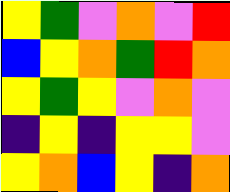[["yellow", "green", "violet", "orange", "violet", "red"], ["blue", "yellow", "orange", "green", "red", "orange"], ["yellow", "green", "yellow", "violet", "orange", "violet"], ["indigo", "yellow", "indigo", "yellow", "yellow", "violet"], ["yellow", "orange", "blue", "yellow", "indigo", "orange"]]